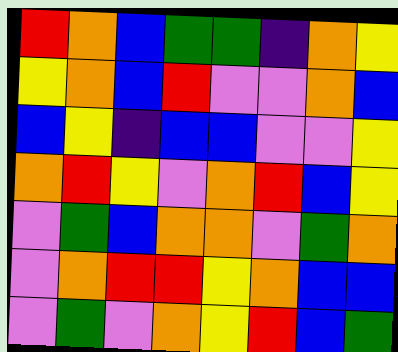[["red", "orange", "blue", "green", "green", "indigo", "orange", "yellow"], ["yellow", "orange", "blue", "red", "violet", "violet", "orange", "blue"], ["blue", "yellow", "indigo", "blue", "blue", "violet", "violet", "yellow"], ["orange", "red", "yellow", "violet", "orange", "red", "blue", "yellow"], ["violet", "green", "blue", "orange", "orange", "violet", "green", "orange"], ["violet", "orange", "red", "red", "yellow", "orange", "blue", "blue"], ["violet", "green", "violet", "orange", "yellow", "red", "blue", "green"]]